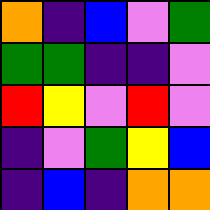[["orange", "indigo", "blue", "violet", "green"], ["green", "green", "indigo", "indigo", "violet"], ["red", "yellow", "violet", "red", "violet"], ["indigo", "violet", "green", "yellow", "blue"], ["indigo", "blue", "indigo", "orange", "orange"]]